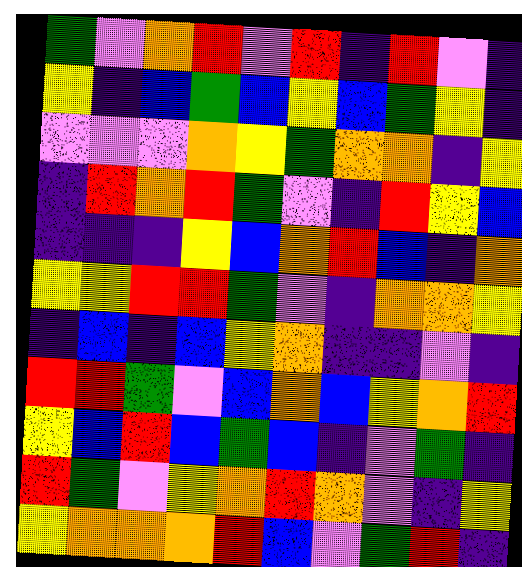[["green", "violet", "orange", "red", "violet", "red", "indigo", "red", "violet", "indigo"], ["yellow", "indigo", "blue", "green", "blue", "yellow", "blue", "green", "yellow", "indigo"], ["violet", "violet", "violet", "orange", "yellow", "green", "orange", "orange", "indigo", "yellow"], ["indigo", "red", "orange", "red", "green", "violet", "indigo", "red", "yellow", "blue"], ["indigo", "indigo", "indigo", "yellow", "blue", "orange", "red", "blue", "indigo", "orange"], ["yellow", "yellow", "red", "red", "green", "violet", "indigo", "orange", "orange", "yellow"], ["indigo", "blue", "indigo", "blue", "yellow", "orange", "indigo", "indigo", "violet", "indigo"], ["red", "red", "green", "violet", "blue", "orange", "blue", "yellow", "orange", "red"], ["yellow", "blue", "red", "blue", "green", "blue", "indigo", "violet", "green", "indigo"], ["red", "green", "violet", "yellow", "orange", "red", "orange", "violet", "indigo", "yellow"], ["yellow", "orange", "orange", "orange", "red", "blue", "violet", "green", "red", "indigo"]]